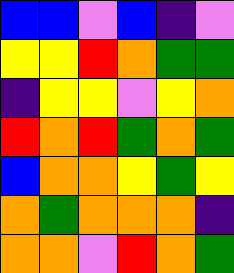[["blue", "blue", "violet", "blue", "indigo", "violet"], ["yellow", "yellow", "red", "orange", "green", "green"], ["indigo", "yellow", "yellow", "violet", "yellow", "orange"], ["red", "orange", "red", "green", "orange", "green"], ["blue", "orange", "orange", "yellow", "green", "yellow"], ["orange", "green", "orange", "orange", "orange", "indigo"], ["orange", "orange", "violet", "red", "orange", "green"]]